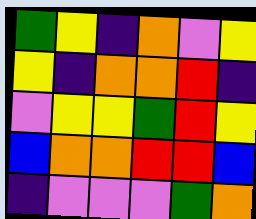[["green", "yellow", "indigo", "orange", "violet", "yellow"], ["yellow", "indigo", "orange", "orange", "red", "indigo"], ["violet", "yellow", "yellow", "green", "red", "yellow"], ["blue", "orange", "orange", "red", "red", "blue"], ["indigo", "violet", "violet", "violet", "green", "orange"]]